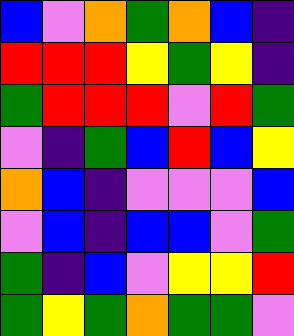[["blue", "violet", "orange", "green", "orange", "blue", "indigo"], ["red", "red", "red", "yellow", "green", "yellow", "indigo"], ["green", "red", "red", "red", "violet", "red", "green"], ["violet", "indigo", "green", "blue", "red", "blue", "yellow"], ["orange", "blue", "indigo", "violet", "violet", "violet", "blue"], ["violet", "blue", "indigo", "blue", "blue", "violet", "green"], ["green", "indigo", "blue", "violet", "yellow", "yellow", "red"], ["green", "yellow", "green", "orange", "green", "green", "violet"]]